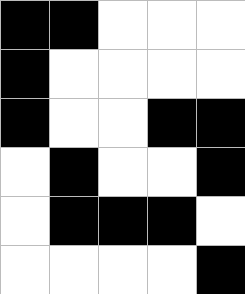[["black", "black", "white", "white", "white"], ["black", "white", "white", "white", "white"], ["black", "white", "white", "black", "black"], ["white", "black", "white", "white", "black"], ["white", "black", "black", "black", "white"], ["white", "white", "white", "white", "black"]]